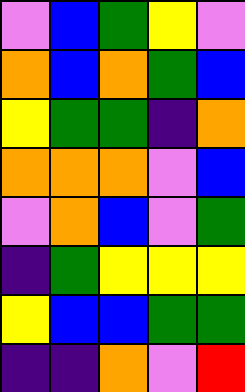[["violet", "blue", "green", "yellow", "violet"], ["orange", "blue", "orange", "green", "blue"], ["yellow", "green", "green", "indigo", "orange"], ["orange", "orange", "orange", "violet", "blue"], ["violet", "orange", "blue", "violet", "green"], ["indigo", "green", "yellow", "yellow", "yellow"], ["yellow", "blue", "blue", "green", "green"], ["indigo", "indigo", "orange", "violet", "red"]]